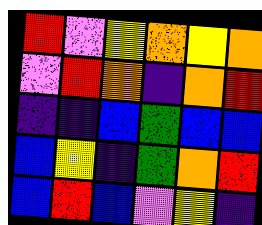[["red", "violet", "yellow", "orange", "yellow", "orange"], ["violet", "red", "orange", "indigo", "orange", "red"], ["indigo", "indigo", "blue", "green", "blue", "blue"], ["blue", "yellow", "indigo", "green", "orange", "red"], ["blue", "red", "blue", "violet", "yellow", "indigo"]]